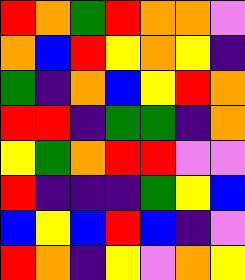[["red", "orange", "green", "red", "orange", "orange", "violet"], ["orange", "blue", "red", "yellow", "orange", "yellow", "indigo"], ["green", "indigo", "orange", "blue", "yellow", "red", "orange"], ["red", "red", "indigo", "green", "green", "indigo", "orange"], ["yellow", "green", "orange", "red", "red", "violet", "violet"], ["red", "indigo", "indigo", "indigo", "green", "yellow", "blue"], ["blue", "yellow", "blue", "red", "blue", "indigo", "violet"], ["red", "orange", "indigo", "yellow", "violet", "orange", "yellow"]]